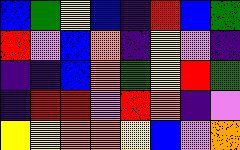[["blue", "green", "yellow", "blue", "indigo", "red", "blue", "green"], ["red", "violet", "blue", "orange", "indigo", "yellow", "violet", "indigo"], ["indigo", "indigo", "blue", "orange", "green", "yellow", "red", "green"], ["indigo", "red", "red", "violet", "red", "orange", "indigo", "violet"], ["yellow", "yellow", "orange", "orange", "yellow", "blue", "violet", "orange"]]